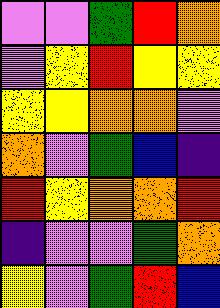[["violet", "violet", "green", "red", "orange"], ["violet", "yellow", "red", "yellow", "yellow"], ["yellow", "yellow", "orange", "orange", "violet"], ["orange", "violet", "green", "blue", "indigo"], ["red", "yellow", "orange", "orange", "red"], ["indigo", "violet", "violet", "green", "orange"], ["yellow", "violet", "green", "red", "blue"]]